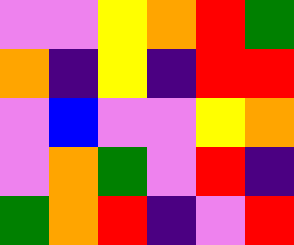[["violet", "violet", "yellow", "orange", "red", "green"], ["orange", "indigo", "yellow", "indigo", "red", "red"], ["violet", "blue", "violet", "violet", "yellow", "orange"], ["violet", "orange", "green", "violet", "red", "indigo"], ["green", "orange", "red", "indigo", "violet", "red"]]